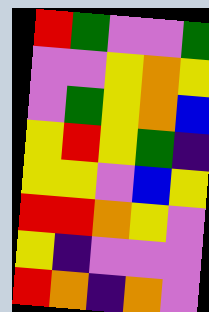[["red", "green", "violet", "violet", "green"], ["violet", "violet", "yellow", "orange", "yellow"], ["violet", "green", "yellow", "orange", "blue"], ["yellow", "red", "yellow", "green", "indigo"], ["yellow", "yellow", "violet", "blue", "yellow"], ["red", "red", "orange", "yellow", "violet"], ["yellow", "indigo", "violet", "violet", "violet"], ["red", "orange", "indigo", "orange", "violet"]]